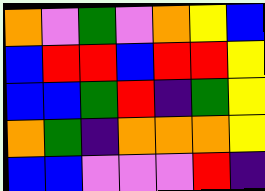[["orange", "violet", "green", "violet", "orange", "yellow", "blue"], ["blue", "red", "red", "blue", "red", "red", "yellow"], ["blue", "blue", "green", "red", "indigo", "green", "yellow"], ["orange", "green", "indigo", "orange", "orange", "orange", "yellow"], ["blue", "blue", "violet", "violet", "violet", "red", "indigo"]]